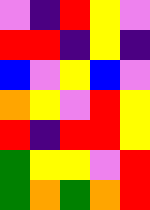[["violet", "indigo", "red", "yellow", "violet"], ["red", "red", "indigo", "yellow", "indigo"], ["blue", "violet", "yellow", "blue", "violet"], ["orange", "yellow", "violet", "red", "yellow"], ["red", "indigo", "red", "red", "yellow"], ["green", "yellow", "yellow", "violet", "red"], ["green", "orange", "green", "orange", "red"]]